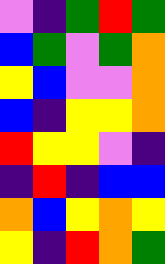[["violet", "indigo", "green", "red", "green"], ["blue", "green", "violet", "green", "orange"], ["yellow", "blue", "violet", "violet", "orange"], ["blue", "indigo", "yellow", "yellow", "orange"], ["red", "yellow", "yellow", "violet", "indigo"], ["indigo", "red", "indigo", "blue", "blue"], ["orange", "blue", "yellow", "orange", "yellow"], ["yellow", "indigo", "red", "orange", "green"]]